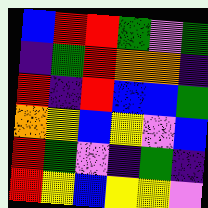[["blue", "red", "red", "green", "violet", "green"], ["indigo", "green", "red", "orange", "orange", "indigo"], ["red", "indigo", "red", "blue", "blue", "green"], ["orange", "yellow", "blue", "yellow", "violet", "blue"], ["red", "green", "violet", "indigo", "green", "indigo"], ["red", "yellow", "blue", "yellow", "yellow", "violet"]]